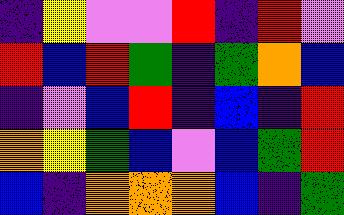[["indigo", "yellow", "violet", "violet", "red", "indigo", "red", "violet"], ["red", "blue", "red", "green", "indigo", "green", "orange", "blue"], ["indigo", "violet", "blue", "red", "indigo", "blue", "indigo", "red"], ["orange", "yellow", "green", "blue", "violet", "blue", "green", "red"], ["blue", "indigo", "orange", "orange", "orange", "blue", "indigo", "green"]]